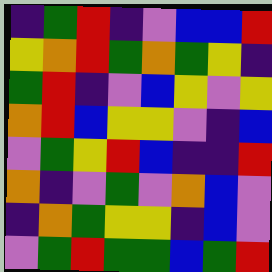[["indigo", "green", "red", "indigo", "violet", "blue", "blue", "red"], ["yellow", "orange", "red", "green", "orange", "green", "yellow", "indigo"], ["green", "red", "indigo", "violet", "blue", "yellow", "violet", "yellow"], ["orange", "red", "blue", "yellow", "yellow", "violet", "indigo", "blue"], ["violet", "green", "yellow", "red", "blue", "indigo", "indigo", "red"], ["orange", "indigo", "violet", "green", "violet", "orange", "blue", "violet"], ["indigo", "orange", "green", "yellow", "yellow", "indigo", "blue", "violet"], ["violet", "green", "red", "green", "green", "blue", "green", "red"]]